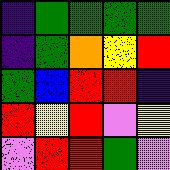[["indigo", "green", "green", "green", "green"], ["indigo", "green", "orange", "yellow", "red"], ["green", "blue", "red", "red", "indigo"], ["red", "yellow", "red", "violet", "yellow"], ["violet", "red", "red", "green", "violet"]]